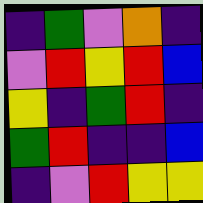[["indigo", "green", "violet", "orange", "indigo"], ["violet", "red", "yellow", "red", "blue"], ["yellow", "indigo", "green", "red", "indigo"], ["green", "red", "indigo", "indigo", "blue"], ["indigo", "violet", "red", "yellow", "yellow"]]